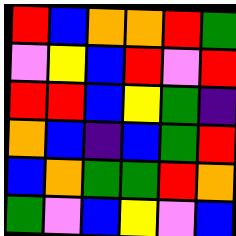[["red", "blue", "orange", "orange", "red", "green"], ["violet", "yellow", "blue", "red", "violet", "red"], ["red", "red", "blue", "yellow", "green", "indigo"], ["orange", "blue", "indigo", "blue", "green", "red"], ["blue", "orange", "green", "green", "red", "orange"], ["green", "violet", "blue", "yellow", "violet", "blue"]]